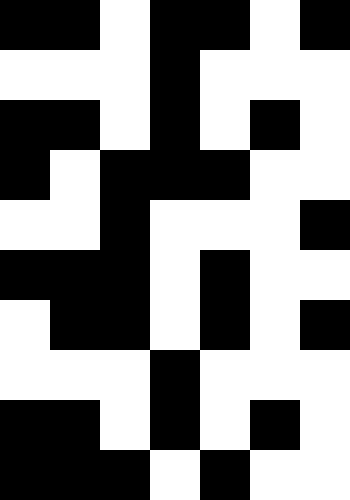[["black", "black", "white", "black", "black", "white", "black"], ["white", "white", "white", "black", "white", "white", "white"], ["black", "black", "white", "black", "white", "black", "white"], ["black", "white", "black", "black", "black", "white", "white"], ["white", "white", "black", "white", "white", "white", "black"], ["black", "black", "black", "white", "black", "white", "white"], ["white", "black", "black", "white", "black", "white", "black"], ["white", "white", "white", "black", "white", "white", "white"], ["black", "black", "white", "black", "white", "black", "white"], ["black", "black", "black", "white", "black", "white", "white"]]